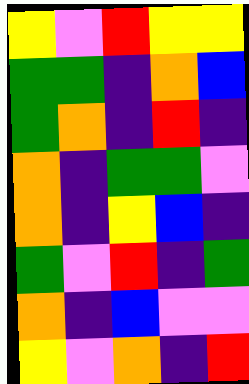[["yellow", "violet", "red", "yellow", "yellow"], ["green", "green", "indigo", "orange", "blue"], ["green", "orange", "indigo", "red", "indigo"], ["orange", "indigo", "green", "green", "violet"], ["orange", "indigo", "yellow", "blue", "indigo"], ["green", "violet", "red", "indigo", "green"], ["orange", "indigo", "blue", "violet", "violet"], ["yellow", "violet", "orange", "indigo", "red"]]